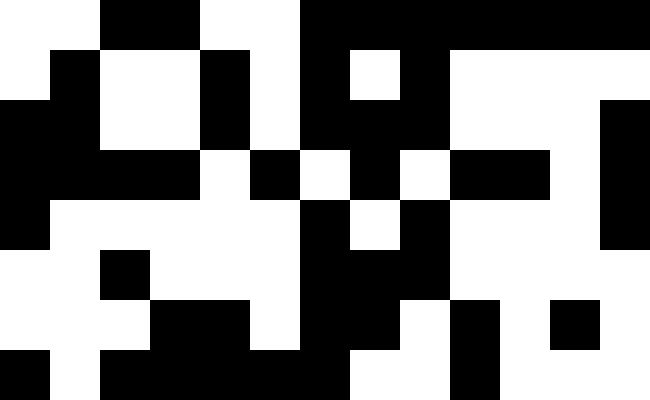[["white", "white", "black", "black", "white", "white", "black", "black", "black", "black", "black", "black", "black"], ["white", "black", "white", "white", "black", "white", "black", "white", "black", "white", "white", "white", "white"], ["black", "black", "white", "white", "black", "white", "black", "black", "black", "white", "white", "white", "black"], ["black", "black", "black", "black", "white", "black", "white", "black", "white", "black", "black", "white", "black"], ["black", "white", "white", "white", "white", "white", "black", "white", "black", "white", "white", "white", "black"], ["white", "white", "black", "white", "white", "white", "black", "black", "black", "white", "white", "white", "white"], ["white", "white", "white", "black", "black", "white", "black", "black", "white", "black", "white", "black", "white"], ["black", "white", "black", "black", "black", "black", "black", "white", "white", "black", "white", "white", "white"]]